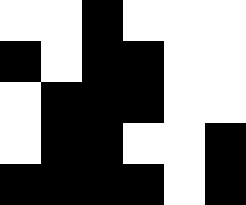[["white", "white", "black", "white", "white", "white"], ["black", "white", "black", "black", "white", "white"], ["white", "black", "black", "black", "white", "white"], ["white", "black", "black", "white", "white", "black"], ["black", "black", "black", "black", "white", "black"]]